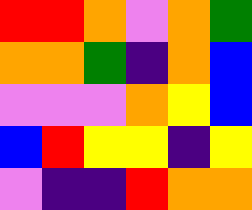[["red", "red", "orange", "violet", "orange", "green"], ["orange", "orange", "green", "indigo", "orange", "blue"], ["violet", "violet", "violet", "orange", "yellow", "blue"], ["blue", "red", "yellow", "yellow", "indigo", "yellow"], ["violet", "indigo", "indigo", "red", "orange", "orange"]]